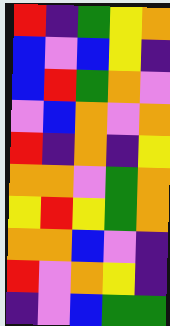[["red", "indigo", "green", "yellow", "orange"], ["blue", "violet", "blue", "yellow", "indigo"], ["blue", "red", "green", "orange", "violet"], ["violet", "blue", "orange", "violet", "orange"], ["red", "indigo", "orange", "indigo", "yellow"], ["orange", "orange", "violet", "green", "orange"], ["yellow", "red", "yellow", "green", "orange"], ["orange", "orange", "blue", "violet", "indigo"], ["red", "violet", "orange", "yellow", "indigo"], ["indigo", "violet", "blue", "green", "green"]]